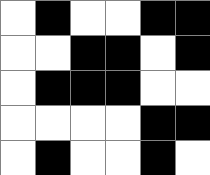[["white", "black", "white", "white", "black", "black"], ["white", "white", "black", "black", "white", "black"], ["white", "black", "black", "black", "white", "white"], ["white", "white", "white", "white", "black", "black"], ["white", "black", "white", "white", "black", "white"]]